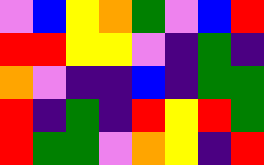[["violet", "blue", "yellow", "orange", "green", "violet", "blue", "red"], ["red", "red", "yellow", "yellow", "violet", "indigo", "green", "indigo"], ["orange", "violet", "indigo", "indigo", "blue", "indigo", "green", "green"], ["red", "indigo", "green", "indigo", "red", "yellow", "red", "green"], ["red", "green", "green", "violet", "orange", "yellow", "indigo", "red"]]